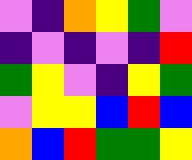[["violet", "indigo", "orange", "yellow", "green", "violet"], ["indigo", "violet", "indigo", "violet", "indigo", "red"], ["green", "yellow", "violet", "indigo", "yellow", "green"], ["violet", "yellow", "yellow", "blue", "red", "blue"], ["orange", "blue", "red", "green", "green", "yellow"]]